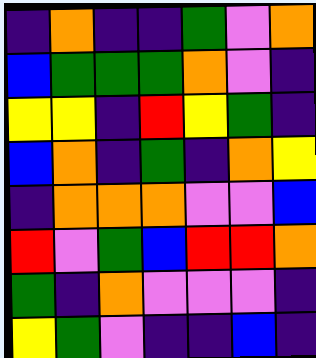[["indigo", "orange", "indigo", "indigo", "green", "violet", "orange"], ["blue", "green", "green", "green", "orange", "violet", "indigo"], ["yellow", "yellow", "indigo", "red", "yellow", "green", "indigo"], ["blue", "orange", "indigo", "green", "indigo", "orange", "yellow"], ["indigo", "orange", "orange", "orange", "violet", "violet", "blue"], ["red", "violet", "green", "blue", "red", "red", "orange"], ["green", "indigo", "orange", "violet", "violet", "violet", "indigo"], ["yellow", "green", "violet", "indigo", "indigo", "blue", "indigo"]]